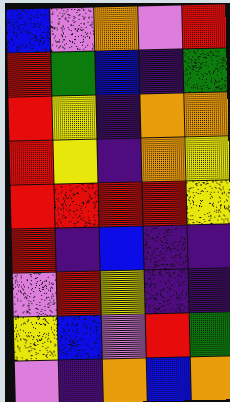[["blue", "violet", "orange", "violet", "red"], ["red", "green", "blue", "indigo", "green"], ["red", "yellow", "indigo", "orange", "orange"], ["red", "yellow", "indigo", "orange", "yellow"], ["red", "red", "red", "red", "yellow"], ["red", "indigo", "blue", "indigo", "indigo"], ["violet", "red", "yellow", "indigo", "indigo"], ["yellow", "blue", "violet", "red", "green"], ["violet", "indigo", "orange", "blue", "orange"]]